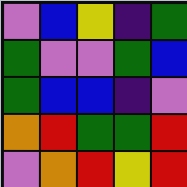[["violet", "blue", "yellow", "indigo", "green"], ["green", "violet", "violet", "green", "blue"], ["green", "blue", "blue", "indigo", "violet"], ["orange", "red", "green", "green", "red"], ["violet", "orange", "red", "yellow", "red"]]